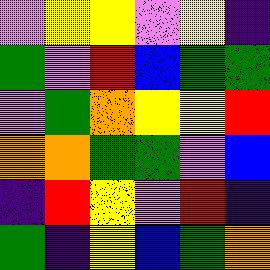[["violet", "yellow", "yellow", "violet", "yellow", "indigo"], ["green", "violet", "red", "blue", "green", "green"], ["violet", "green", "orange", "yellow", "yellow", "red"], ["orange", "orange", "green", "green", "violet", "blue"], ["indigo", "red", "yellow", "violet", "red", "indigo"], ["green", "indigo", "yellow", "blue", "green", "orange"]]